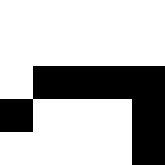[["white", "white", "white", "white", "white"], ["white", "white", "white", "white", "white"], ["white", "black", "black", "black", "black"], ["black", "white", "white", "white", "black"], ["white", "white", "white", "white", "black"]]